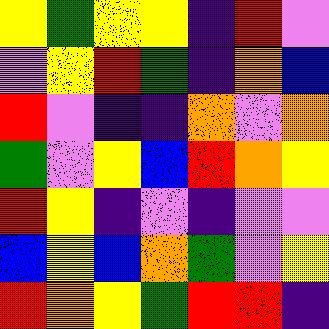[["yellow", "green", "yellow", "yellow", "indigo", "red", "violet"], ["violet", "yellow", "red", "green", "indigo", "orange", "blue"], ["red", "violet", "indigo", "indigo", "orange", "violet", "orange"], ["green", "violet", "yellow", "blue", "red", "orange", "yellow"], ["red", "yellow", "indigo", "violet", "indigo", "violet", "violet"], ["blue", "yellow", "blue", "orange", "green", "violet", "yellow"], ["red", "orange", "yellow", "green", "red", "red", "indigo"]]